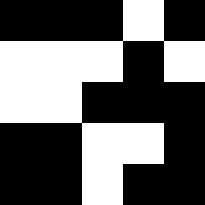[["black", "black", "black", "white", "black"], ["white", "white", "white", "black", "white"], ["white", "white", "black", "black", "black"], ["black", "black", "white", "white", "black"], ["black", "black", "white", "black", "black"]]